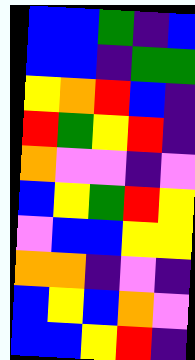[["blue", "blue", "green", "indigo", "blue"], ["blue", "blue", "indigo", "green", "green"], ["yellow", "orange", "red", "blue", "indigo"], ["red", "green", "yellow", "red", "indigo"], ["orange", "violet", "violet", "indigo", "violet"], ["blue", "yellow", "green", "red", "yellow"], ["violet", "blue", "blue", "yellow", "yellow"], ["orange", "orange", "indigo", "violet", "indigo"], ["blue", "yellow", "blue", "orange", "violet"], ["blue", "blue", "yellow", "red", "indigo"]]